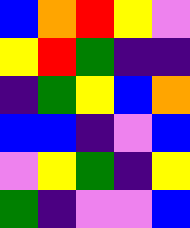[["blue", "orange", "red", "yellow", "violet"], ["yellow", "red", "green", "indigo", "indigo"], ["indigo", "green", "yellow", "blue", "orange"], ["blue", "blue", "indigo", "violet", "blue"], ["violet", "yellow", "green", "indigo", "yellow"], ["green", "indigo", "violet", "violet", "blue"]]